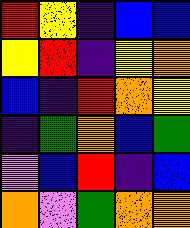[["red", "yellow", "indigo", "blue", "blue"], ["yellow", "red", "indigo", "yellow", "orange"], ["blue", "indigo", "red", "orange", "yellow"], ["indigo", "green", "orange", "blue", "green"], ["violet", "blue", "red", "indigo", "blue"], ["orange", "violet", "green", "orange", "orange"]]